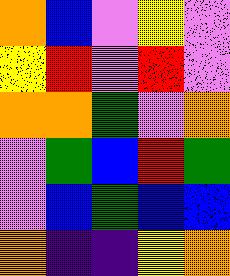[["orange", "blue", "violet", "yellow", "violet"], ["yellow", "red", "violet", "red", "violet"], ["orange", "orange", "green", "violet", "orange"], ["violet", "green", "blue", "red", "green"], ["violet", "blue", "green", "blue", "blue"], ["orange", "indigo", "indigo", "yellow", "orange"]]